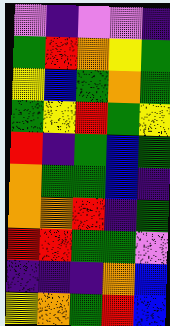[["violet", "indigo", "violet", "violet", "indigo"], ["green", "red", "orange", "yellow", "green"], ["yellow", "blue", "green", "orange", "green"], ["green", "yellow", "red", "green", "yellow"], ["red", "indigo", "green", "blue", "green"], ["orange", "green", "green", "blue", "indigo"], ["orange", "orange", "red", "indigo", "green"], ["red", "red", "green", "green", "violet"], ["indigo", "indigo", "indigo", "orange", "blue"], ["yellow", "orange", "green", "red", "blue"]]